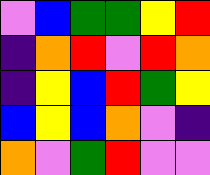[["violet", "blue", "green", "green", "yellow", "red"], ["indigo", "orange", "red", "violet", "red", "orange"], ["indigo", "yellow", "blue", "red", "green", "yellow"], ["blue", "yellow", "blue", "orange", "violet", "indigo"], ["orange", "violet", "green", "red", "violet", "violet"]]